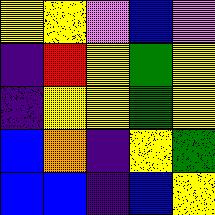[["yellow", "yellow", "violet", "blue", "violet"], ["indigo", "red", "yellow", "green", "yellow"], ["indigo", "yellow", "yellow", "green", "yellow"], ["blue", "orange", "indigo", "yellow", "green"], ["blue", "blue", "indigo", "blue", "yellow"]]